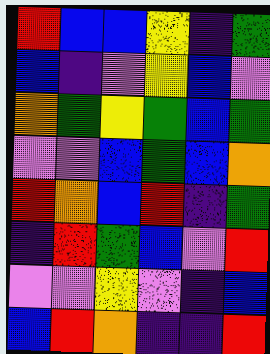[["red", "blue", "blue", "yellow", "indigo", "green"], ["blue", "indigo", "violet", "yellow", "blue", "violet"], ["orange", "green", "yellow", "green", "blue", "green"], ["violet", "violet", "blue", "green", "blue", "orange"], ["red", "orange", "blue", "red", "indigo", "green"], ["indigo", "red", "green", "blue", "violet", "red"], ["violet", "violet", "yellow", "violet", "indigo", "blue"], ["blue", "red", "orange", "indigo", "indigo", "red"]]